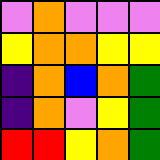[["violet", "orange", "violet", "violet", "violet"], ["yellow", "orange", "orange", "yellow", "yellow"], ["indigo", "orange", "blue", "orange", "green"], ["indigo", "orange", "violet", "yellow", "green"], ["red", "red", "yellow", "orange", "green"]]